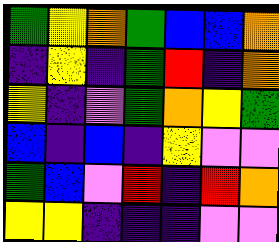[["green", "yellow", "orange", "green", "blue", "blue", "orange"], ["indigo", "yellow", "indigo", "green", "red", "indigo", "orange"], ["yellow", "indigo", "violet", "green", "orange", "yellow", "green"], ["blue", "indigo", "blue", "indigo", "yellow", "violet", "violet"], ["green", "blue", "violet", "red", "indigo", "red", "orange"], ["yellow", "yellow", "indigo", "indigo", "indigo", "violet", "violet"]]